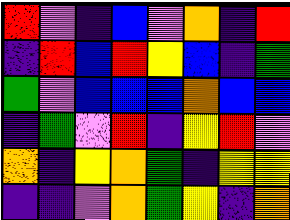[["red", "violet", "indigo", "blue", "violet", "orange", "indigo", "red"], ["indigo", "red", "blue", "red", "yellow", "blue", "indigo", "green"], ["green", "violet", "blue", "blue", "blue", "orange", "blue", "blue"], ["indigo", "green", "violet", "red", "indigo", "yellow", "red", "violet"], ["orange", "indigo", "yellow", "orange", "green", "indigo", "yellow", "yellow"], ["indigo", "indigo", "violet", "orange", "green", "yellow", "indigo", "orange"]]